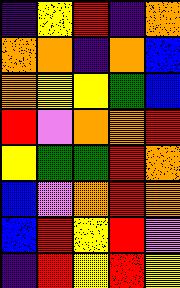[["indigo", "yellow", "red", "indigo", "orange"], ["orange", "orange", "indigo", "orange", "blue"], ["orange", "yellow", "yellow", "green", "blue"], ["red", "violet", "orange", "orange", "red"], ["yellow", "green", "green", "red", "orange"], ["blue", "violet", "orange", "red", "orange"], ["blue", "red", "yellow", "red", "violet"], ["indigo", "red", "yellow", "red", "yellow"]]